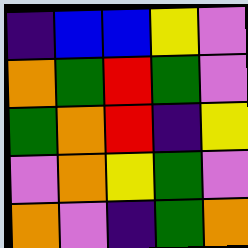[["indigo", "blue", "blue", "yellow", "violet"], ["orange", "green", "red", "green", "violet"], ["green", "orange", "red", "indigo", "yellow"], ["violet", "orange", "yellow", "green", "violet"], ["orange", "violet", "indigo", "green", "orange"]]